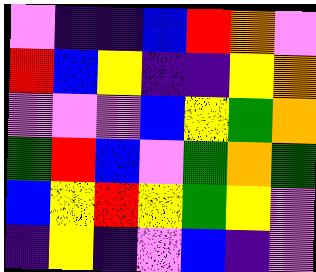[["violet", "indigo", "indigo", "blue", "red", "orange", "violet"], ["red", "blue", "yellow", "indigo", "indigo", "yellow", "orange"], ["violet", "violet", "violet", "blue", "yellow", "green", "orange"], ["green", "red", "blue", "violet", "green", "orange", "green"], ["blue", "yellow", "red", "yellow", "green", "yellow", "violet"], ["indigo", "yellow", "indigo", "violet", "blue", "indigo", "violet"]]